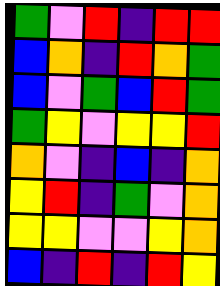[["green", "violet", "red", "indigo", "red", "red"], ["blue", "orange", "indigo", "red", "orange", "green"], ["blue", "violet", "green", "blue", "red", "green"], ["green", "yellow", "violet", "yellow", "yellow", "red"], ["orange", "violet", "indigo", "blue", "indigo", "orange"], ["yellow", "red", "indigo", "green", "violet", "orange"], ["yellow", "yellow", "violet", "violet", "yellow", "orange"], ["blue", "indigo", "red", "indigo", "red", "yellow"]]